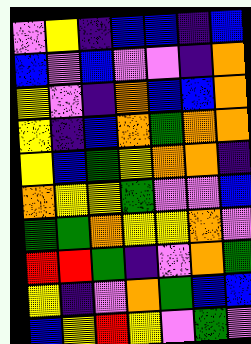[["violet", "yellow", "indigo", "blue", "blue", "indigo", "blue"], ["blue", "violet", "blue", "violet", "violet", "indigo", "orange"], ["yellow", "violet", "indigo", "orange", "blue", "blue", "orange"], ["yellow", "indigo", "blue", "orange", "green", "orange", "orange"], ["yellow", "blue", "green", "yellow", "orange", "orange", "indigo"], ["orange", "yellow", "yellow", "green", "violet", "violet", "blue"], ["green", "green", "orange", "yellow", "yellow", "orange", "violet"], ["red", "red", "green", "indigo", "violet", "orange", "green"], ["yellow", "indigo", "violet", "orange", "green", "blue", "blue"], ["blue", "yellow", "red", "yellow", "violet", "green", "violet"]]